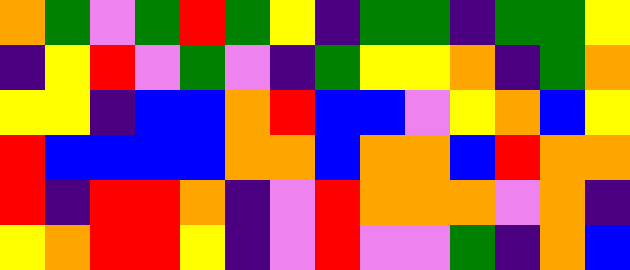[["orange", "green", "violet", "green", "red", "green", "yellow", "indigo", "green", "green", "indigo", "green", "green", "yellow"], ["indigo", "yellow", "red", "violet", "green", "violet", "indigo", "green", "yellow", "yellow", "orange", "indigo", "green", "orange"], ["yellow", "yellow", "indigo", "blue", "blue", "orange", "red", "blue", "blue", "violet", "yellow", "orange", "blue", "yellow"], ["red", "blue", "blue", "blue", "blue", "orange", "orange", "blue", "orange", "orange", "blue", "red", "orange", "orange"], ["red", "indigo", "red", "red", "orange", "indigo", "violet", "red", "orange", "orange", "orange", "violet", "orange", "indigo"], ["yellow", "orange", "red", "red", "yellow", "indigo", "violet", "red", "violet", "violet", "green", "indigo", "orange", "blue"]]